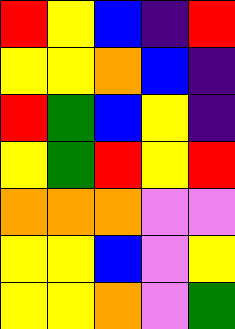[["red", "yellow", "blue", "indigo", "red"], ["yellow", "yellow", "orange", "blue", "indigo"], ["red", "green", "blue", "yellow", "indigo"], ["yellow", "green", "red", "yellow", "red"], ["orange", "orange", "orange", "violet", "violet"], ["yellow", "yellow", "blue", "violet", "yellow"], ["yellow", "yellow", "orange", "violet", "green"]]